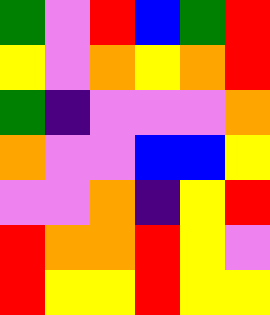[["green", "violet", "red", "blue", "green", "red"], ["yellow", "violet", "orange", "yellow", "orange", "red"], ["green", "indigo", "violet", "violet", "violet", "orange"], ["orange", "violet", "violet", "blue", "blue", "yellow"], ["violet", "violet", "orange", "indigo", "yellow", "red"], ["red", "orange", "orange", "red", "yellow", "violet"], ["red", "yellow", "yellow", "red", "yellow", "yellow"]]